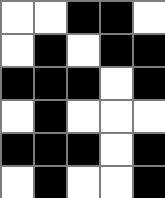[["white", "white", "black", "black", "white"], ["white", "black", "white", "black", "black"], ["black", "black", "black", "white", "black"], ["white", "black", "white", "white", "white"], ["black", "black", "black", "white", "black"], ["white", "black", "white", "white", "black"]]